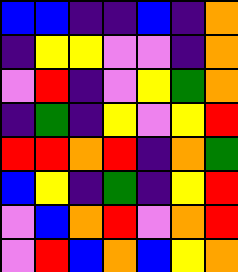[["blue", "blue", "indigo", "indigo", "blue", "indigo", "orange"], ["indigo", "yellow", "yellow", "violet", "violet", "indigo", "orange"], ["violet", "red", "indigo", "violet", "yellow", "green", "orange"], ["indigo", "green", "indigo", "yellow", "violet", "yellow", "red"], ["red", "red", "orange", "red", "indigo", "orange", "green"], ["blue", "yellow", "indigo", "green", "indigo", "yellow", "red"], ["violet", "blue", "orange", "red", "violet", "orange", "red"], ["violet", "red", "blue", "orange", "blue", "yellow", "orange"]]